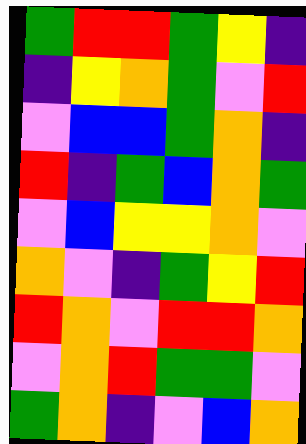[["green", "red", "red", "green", "yellow", "indigo"], ["indigo", "yellow", "orange", "green", "violet", "red"], ["violet", "blue", "blue", "green", "orange", "indigo"], ["red", "indigo", "green", "blue", "orange", "green"], ["violet", "blue", "yellow", "yellow", "orange", "violet"], ["orange", "violet", "indigo", "green", "yellow", "red"], ["red", "orange", "violet", "red", "red", "orange"], ["violet", "orange", "red", "green", "green", "violet"], ["green", "orange", "indigo", "violet", "blue", "orange"]]